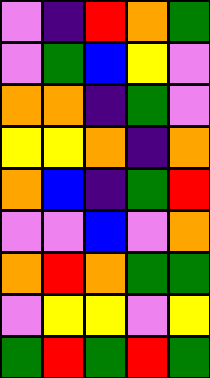[["violet", "indigo", "red", "orange", "green"], ["violet", "green", "blue", "yellow", "violet"], ["orange", "orange", "indigo", "green", "violet"], ["yellow", "yellow", "orange", "indigo", "orange"], ["orange", "blue", "indigo", "green", "red"], ["violet", "violet", "blue", "violet", "orange"], ["orange", "red", "orange", "green", "green"], ["violet", "yellow", "yellow", "violet", "yellow"], ["green", "red", "green", "red", "green"]]